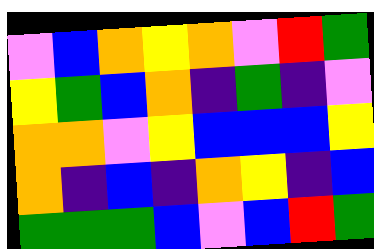[["violet", "blue", "orange", "yellow", "orange", "violet", "red", "green"], ["yellow", "green", "blue", "orange", "indigo", "green", "indigo", "violet"], ["orange", "orange", "violet", "yellow", "blue", "blue", "blue", "yellow"], ["orange", "indigo", "blue", "indigo", "orange", "yellow", "indigo", "blue"], ["green", "green", "green", "blue", "violet", "blue", "red", "green"]]